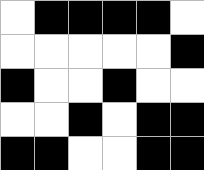[["white", "black", "black", "black", "black", "white"], ["white", "white", "white", "white", "white", "black"], ["black", "white", "white", "black", "white", "white"], ["white", "white", "black", "white", "black", "black"], ["black", "black", "white", "white", "black", "black"]]